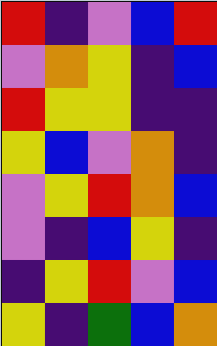[["red", "indigo", "violet", "blue", "red"], ["violet", "orange", "yellow", "indigo", "blue"], ["red", "yellow", "yellow", "indigo", "indigo"], ["yellow", "blue", "violet", "orange", "indigo"], ["violet", "yellow", "red", "orange", "blue"], ["violet", "indigo", "blue", "yellow", "indigo"], ["indigo", "yellow", "red", "violet", "blue"], ["yellow", "indigo", "green", "blue", "orange"]]